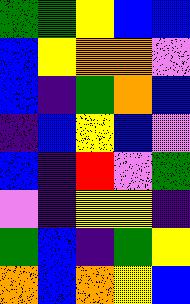[["green", "green", "yellow", "blue", "blue"], ["blue", "yellow", "orange", "orange", "violet"], ["blue", "indigo", "green", "orange", "blue"], ["indigo", "blue", "yellow", "blue", "violet"], ["blue", "indigo", "red", "violet", "green"], ["violet", "indigo", "yellow", "yellow", "indigo"], ["green", "blue", "indigo", "green", "yellow"], ["orange", "blue", "orange", "yellow", "blue"]]